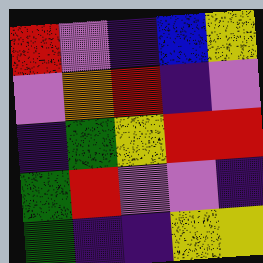[["red", "violet", "indigo", "blue", "yellow"], ["violet", "orange", "red", "indigo", "violet"], ["indigo", "green", "yellow", "red", "red"], ["green", "red", "violet", "violet", "indigo"], ["green", "indigo", "indigo", "yellow", "yellow"]]